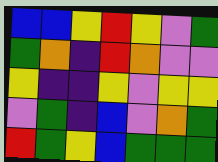[["blue", "blue", "yellow", "red", "yellow", "violet", "green"], ["green", "orange", "indigo", "red", "orange", "violet", "violet"], ["yellow", "indigo", "indigo", "yellow", "violet", "yellow", "yellow"], ["violet", "green", "indigo", "blue", "violet", "orange", "green"], ["red", "green", "yellow", "blue", "green", "green", "green"]]